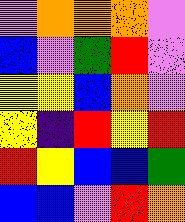[["violet", "orange", "orange", "orange", "violet"], ["blue", "violet", "green", "red", "violet"], ["yellow", "yellow", "blue", "orange", "violet"], ["yellow", "indigo", "red", "yellow", "red"], ["red", "yellow", "blue", "blue", "green"], ["blue", "blue", "violet", "red", "orange"]]